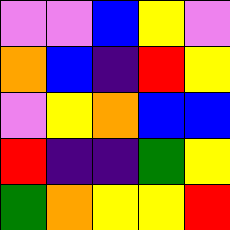[["violet", "violet", "blue", "yellow", "violet"], ["orange", "blue", "indigo", "red", "yellow"], ["violet", "yellow", "orange", "blue", "blue"], ["red", "indigo", "indigo", "green", "yellow"], ["green", "orange", "yellow", "yellow", "red"]]